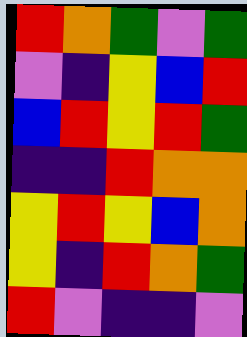[["red", "orange", "green", "violet", "green"], ["violet", "indigo", "yellow", "blue", "red"], ["blue", "red", "yellow", "red", "green"], ["indigo", "indigo", "red", "orange", "orange"], ["yellow", "red", "yellow", "blue", "orange"], ["yellow", "indigo", "red", "orange", "green"], ["red", "violet", "indigo", "indigo", "violet"]]